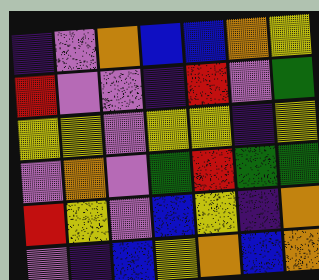[["indigo", "violet", "orange", "blue", "blue", "orange", "yellow"], ["red", "violet", "violet", "indigo", "red", "violet", "green"], ["yellow", "yellow", "violet", "yellow", "yellow", "indigo", "yellow"], ["violet", "orange", "violet", "green", "red", "green", "green"], ["red", "yellow", "violet", "blue", "yellow", "indigo", "orange"], ["violet", "indigo", "blue", "yellow", "orange", "blue", "orange"]]